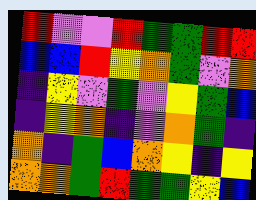[["red", "violet", "violet", "red", "green", "green", "red", "red"], ["blue", "blue", "red", "yellow", "orange", "green", "violet", "orange"], ["indigo", "yellow", "violet", "green", "violet", "yellow", "green", "blue"], ["indigo", "yellow", "orange", "indigo", "violet", "orange", "green", "indigo"], ["orange", "indigo", "green", "blue", "orange", "yellow", "indigo", "yellow"], ["orange", "orange", "green", "red", "green", "green", "yellow", "blue"]]